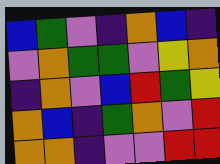[["blue", "green", "violet", "indigo", "orange", "blue", "indigo"], ["violet", "orange", "green", "green", "violet", "yellow", "orange"], ["indigo", "orange", "violet", "blue", "red", "green", "yellow"], ["orange", "blue", "indigo", "green", "orange", "violet", "red"], ["orange", "orange", "indigo", "violet", "violet", "red", "red"]]